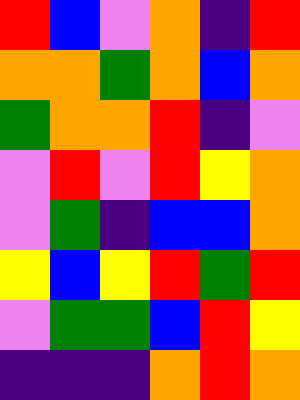[["red", "blue", "violet", "orange", "indigo", "red"], ["orange", "orange", "green", "orange", "blue", "orange"], ["green", "orange", "orange", "red", "indigo", "violet"], ["violet", "red", "violet", "red", "yellow", "orange"], ["violet", "green", "indigo", "blue", "blue", "orange"], ["yellow", "blue", "yellow", "red", "green", "red"], ["violet", "green", "green", "blue", "red", "yellow"], ["indigo", "indigo", "indigo", "orange", "red", "orange"]]